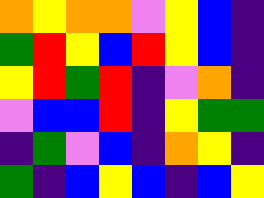[["orange", "yellow", "orange", "orange", "violet", "yellow", "blue", "indigo"], ["green", "red", "yellow", "blue", "red", "yellow", "blue", "indigo"], ["yellow", "red", "green", "red", "indigo", "violet", "orange", "indigo"], ["violet", "blue", "blue", "red", "indigo", "yellow", "green", "green"], ["indigo", "green", "violet", "blue", "indigo", "orange", "yellow", "indigo"], ["green", "indigo", "blue", "yellow", "blue", "indigo", "blue", "yellow"]]